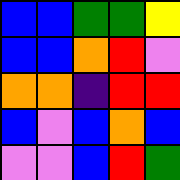[["blue", "blue", "green", "green", "yellow"], ["blue", "blue", "orange", "red", "violet"], ["orange", "orange", "indigo", "red", "red"], ["blue", "violet", "blue", "orange", "blue"], ["violet", "violet", "blue", "red", "green"]]